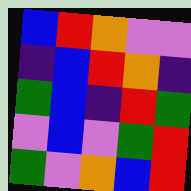[["blue", "red", "orange", "violet", "violet"], ["indigo", "blue", "red", "orange", "indigo"], ["green", "blue", "indigo", "red", "green"], ["violet", "blue", "violet", "green", "red"], ["green", "violet", "orange", "blue", "red"]]